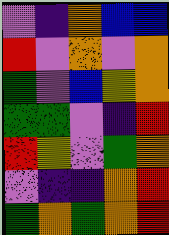[["violet", "indigo", "orange", "blue", "blue"], ["red", "violet", "orange", "violet", "orange"], ["green", "violet", "blue", "yellow", "orange"], ["green", "green", "violet", "indigo", "red"], ["red", "yellow", "violet", "green", "orange"], ["violet", "indigo", "indigo", "orange", "red"], ["green", "orange", "green", "orange", "red"]]